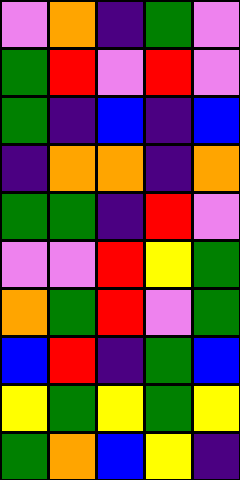[["violet", "orange", "indigo", "green", "violet"], ["green", "red", "violet", "red", "violet"], ["green", "indigo", "blue", "indigo", "blue"], ["indigo", "orange", "orange", "indigo", "orange"], ["green", "green", "indigo", "red", "violet"], ["violet", "violet", "red", "yellow", "green"], ["orange", "green", "red", "violet", "green"], ["blue", "red", "indigo", "green", "blue"], ["yellow", "green", "yellow", "green", "yellow"], ["green", "orange", "blue", "yellow", "indigo"]]